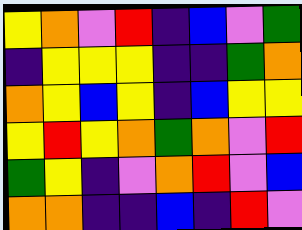[["yellow", "orange", "violet", "red", "indigo", "blue", "violet", "green"], ["indigo", "yellow", "yellow", "yellow", "indigo", "indigo", "green", "orange"], ["orange", "yellow", "blue", "yellow", "indigo", "blue", "yellow", "yellow"], ["yellow", "red", "yellow", "orange", "green", "orange", "violet", "red"], ["green", "yellow", "indigo", "violet", "orange", "red", "violet", "blue"], ["orange", "orange", "indigo", "indigo", "blue", "indigo", "red", "violet"]]